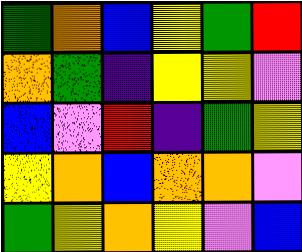[["green", "orange", "blue", "yellow", "green", "red"], ["orange", "green", "indigo", "yellow", "yellow", "violet"], ["blue", "violet", "red", "indigo", "green", "yellow"], ["yellow", "orange", "blue", "orange", "orange", "violet"], ["green", "yellow", "orange", "yellow", "violet", "blue"]]